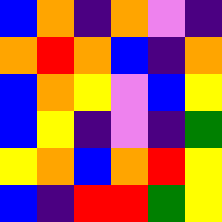[["blue", "orange", "indigo", "orange", "violet", "indigo"], ["orange", "red", "orange", "blue", "indigo", "orange"], ["blue", "orange", "yellow", "violet", "blue", "yellow"], ["blue", "yellow", "indigo", "violet", "indigo", "green"], ["yellow", "orange", "blue", "orange", "red", "yellow"], ["blue", "indigo", "red", "red", "green", "yellow"]]